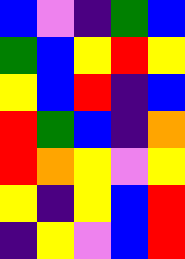[["blue", "violet", "indigo", "green", "blue"], ["green", "blue", "yellow", "red", "yellow"], ["yellow", "blue", "red", "indigo", "blue"], ["red", "green", "blue", "indigo", "orange"], ["red", "orange", "yellow", "violet", "yellow"], ["yellow", "indigo", "yellow", "blue", "red"], ["indigo", "yellow", "violet", "blue", "red"]]